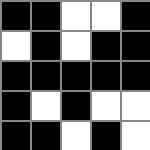[["black", "black", "white", "white", "black"], ["white", "black", "white", "black", "black"], ["black", "black", "black", "black", "black"], ["black", "white", "black", "white", "white"], ["black", "black", "white", "black", "white"]]